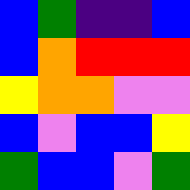[["blue", "green", "indigo", "indigo", "blue"], ["blue", "orange", "red", "red", "red"], ["yellow", "orange", "orange", "violet", "violet"], ["blue", "violet", "blue", "blue", "yellow"], ["green", "blue", "blue", "violet", "green"]]